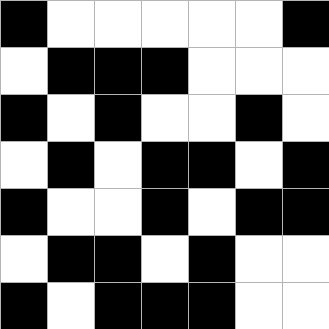[["black", "white", "white", "white", "white", "white", "black"], ["white", "black", "black", "black", "white", "white", "white"], ["black", "white", "black", "white", "white", "black", "white"], ["white", "black", "white", "black", "black", "white", "black"], ["black", "white", "white", "black", "white", "black", "black"], ["white", "black", "black", "white", "black", "white", "white"], ["black", "white", "black", "black", "black", "white", "white"]]